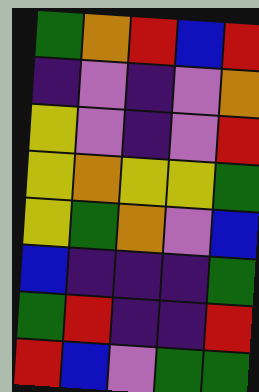[["green", "orange", "red", "blue", "red"], ["indigo", "violet", "indigo", "violet", "orange"], ["yellow", "violet", "indigo", "violet", "red"], ["yellow", "orange", "yellow", "yellow", "green"], ["yellow", "green", "orange", "violet", "blue"], ["blue", "indigo", "indigo", "indigo", "green"], ["green", "red", "indigo", "indigo", "red"], ["red", "blue", "violet", "green", "green"]]